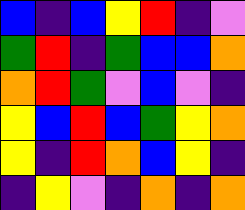[["blue", "indigo", "blue", "yellow", "red", "indigo", "violet"], ["green", "red", "indigo", "green", "blue", "blue", "orange"], ["orange", "red", "green", "violet", "blue", "violet", "indigo"], ["yellow", "blue", "red", "blue", "green", "yellow", "orange"], ["yellow", "indigo", "red", "orange", "blue", "yellow", "indigo"], ["indigo", "yellow", "violet", "indigo", "orange", "indigo", "orange"]]